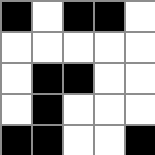[["black", "white", "black", "black", "white"], ["white", "white", "white", "white", "white"], ["white", "black", "black", "white", "white"], ["white", "black", "white", "white", "white"], ["black", "black", "white", "white", "black"]]